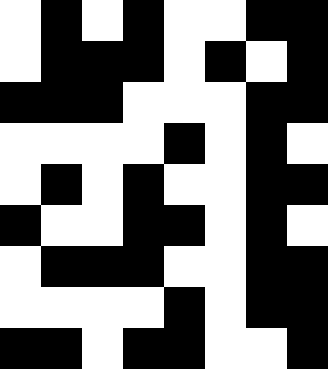[["white", "black", "white", "black", "white", "white", "black", "black"], ["white", "black", "black", "black", "white", "black", "white", "black"], ["black", "black", "black", "white", "white", "white", "black", "black"], ["white", "white", "white", "white", "black", "white", "black", "white"], ["white", "black", "white", "black", "white", "white", "black", "black"], ["black", "white", "white", "black", "black", "white", "black", "white"], ["white", "black", "black", "black", "white", "white", "black", "black"], ["white", "white", "white", "white", "black", "white", "black", "black"], ["black", "black", "white", "black", "black", "white", "white", "black"]]